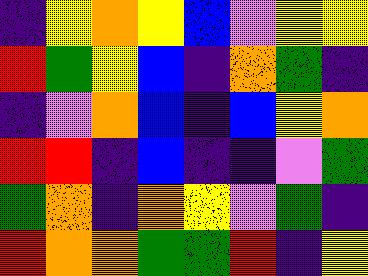[["indigo", "yellow", "orange", "yellow", "blue", "violet", "yellow", "yellow"], ["red", "green", "yellow", "blue", "indigo", "orange", "green", "indigo"], ["indigo", "violet", "orange", "blue", "indigo", "blue", "yellow", "orange"], ["red", "red", "indigo", "blue", "indigo", "indigo", "violet", "green"], ["green", "orange", "indigo", "orange", "yellow", "violet", "green", "indigo"], ["red", "orange", "orange", "green", "green", "red", "indigo", "yellow"]]